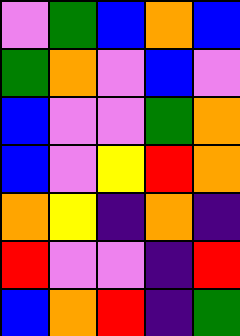[["violet", "green", "blue", "orange", "blue"], ["green", "orange", "violet", "blue", "violet"], ["blue", "violet", "violet", "green", "orange"], ["blue", "violet", "yellow", "red", "orange"], ["orange", "yellow", "indigo", "orange", "indigo"], ["red", "violet", "violet", "indigo", "red"], ["blue", "orange", "red", "indigo", "green"]]